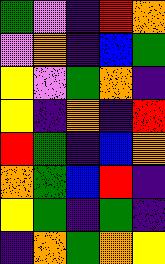[["green", "violet", "indigo", "red", "orange"], ["violet", "orange", "indigo", "blue", "green"], ["yellow", "violet", "green", "orange", "indigo"], ["yellow", "indigo", "orange", "indigo", "red"], ["red", "green", "indigo", "blue", "orange"], ["orange", "green", "blue", "red", "indigo"], ["yellow", "green", "indigo", "green", "indigo"], ["indigo", "orange", "green", "orange", "yellow"]]